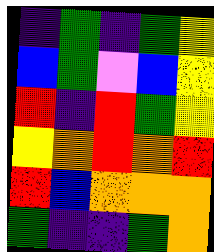[["indigo", "green", "indigo", "green", "yellow"], ["blue", "green", "violet", "blue", "yellow"], ["red", "indigo", "red", "green", "yellow"], ["yellow", "orange", "red", "orange", "red"], ["red", "blue", "orange", "orange", "orange"], ["green", "indigo", "indigo", "green", "orange"]]